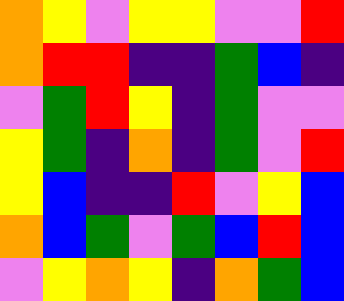[["orange", "yellow", "violet", "yellow", "yellow", "violet", "violet", "red"], ["orange", "red", "red", "indigo", "indigo", "green", "blue", "indigo"], ["violet", "green", "red", "yellow", "indigo", "green", "violet", "violet"], ["yellow", "green", "indigo", "orange", "indigo", "green", "violet", "red"], ["yellow", "blue", "indigo", "indigo", "red", "violet", "yellow", "blue"], ["orange", "blue", "green", "violet", "green", "blue", "red", "blue"], ["violet", "yellow", "orange", "yellow", "indigo", "orange", "green", "blue"]]